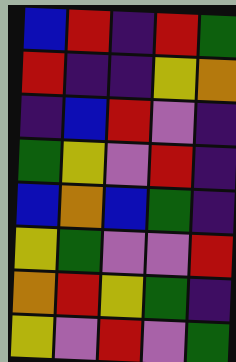[["blue", "red", "indigo", "red", "green"], ["red", "indigo", "indigo", "yellow", "orange"], ["indigo", "blue", "red", "violet", "indigo"], ["green", "yellow", "violet", "red", "indigo"], ["blue", "orange", "blue", "green", "indigo"], ["yellow", "green", "violet", "violet", "red"], ["orange", "red", "yellow", "green", "indigo"], ["yellow", "violet", "red", "violet", "green"]]